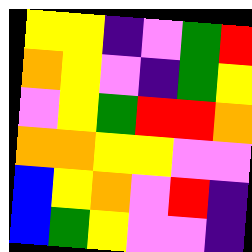[["yellow", "yellow", "indigo", "violet", "green", "red"], ["orange", "yellow", "violet", "indigo", "green", "yellow"], ["violet", "yellow", "green", "red", "red", "orange"], ["orange", "orange", "yellow", "yellow", "violet", "violet"], ["blue", "yellow", "orange", "violet", "red", "indigo"], ["blue", "green", "yellow", "violet", "violet", "indigo"]]